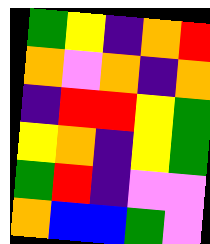[["green", "yellow", "indigo", "orange", "red"], ["orange", "violet", "orange", "indigo", "orange"], ["indigo", "red", "red", "yellow", "green"], ["yellow", "orange", "indigo", "yellow", "green"], ["green", "red", "indigo", "violet", "violet"], ["orange", "blue", "blue", "green", "violet"]]